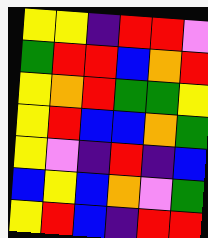[["yellow", "yellow", "indigo", "red", "red", "violet"], ["green", "red", "red", "blue", "orange", "red"], ["yellow", "orange", "red", "green", "green", "yellow"], ["yellow", "red", "blue", "blue", "orange", "green"], ["yellow", "violet", "indigo", "red", "indigo", "blue"], ["blue", "yellow", "blue", "orange", "violet", "green"], ["yellow", "red", "blue", "indigo", "red", "red"]]